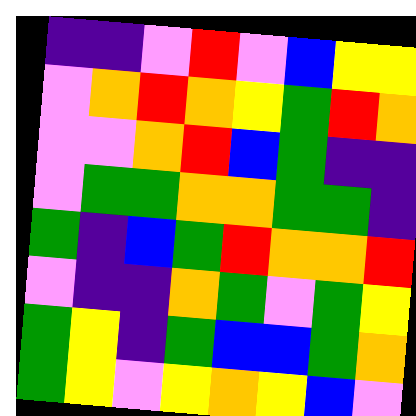[["indigo", "indigo", "violet", "red", "violet", "blue", "yellow", "yellow"], ["violet", "orange", "red", "orange", "yellow", "green", "red", "orange"], ["violet", "violet", "orange", "red", "blue", "green", "indigo", "indigo"], ["violet", "green", "green", "orange", "orange", "green", "green", "indigo"], ["green", "indigo", "blue", "green", "red", "orange", "orange", "red"], ["violet", "indigo", "indigo", "orange", "green", "violet", "green", "yellow"], ["green", "yellow", "indigo", "green", "blue", "blue", "green", "orange"], ["green", "yellow", "violet", "yellow", "orange", "yellow", "blue", "violet"]]